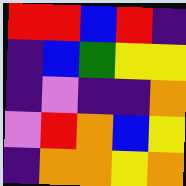[["red", "red", "blue", "red", "indigo"], ["indigo", "blue", "green", "yellow", "yellow"], ["indigo", "violet", "indigo", "indigo", "orange"], ["violet", "red", "orange", "blue", "yellow"], ["indigo", "orange", "orange", "yellow", "orange"]]